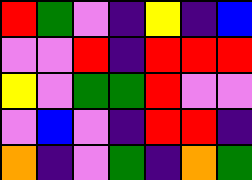[["red", "green", "violet", "indigo", "yellow", "indigo", "blue"], ["violet", "violet", "red", "indigo", "red", "red", "red"], ["yellow", "violet", "green", "green", "red", "violet", "violet"], ["violet", "blue", "violet", "indigo", "red", "red", "indigo"], ["orange", "indigo", "violet", "green", "indigo", "orange", "green"]]